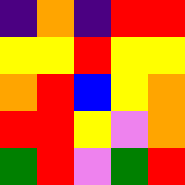[["indigo", "orange", "indigo", "red", "red"], ["yellow", "yellow", "red", "yellow", "yellow"], ["orange", "red", "blue", "yellow", "orange"], ["red", "red", "yellow", "violet", "orange"], ["green", "red", "violet", "green", "red"]]